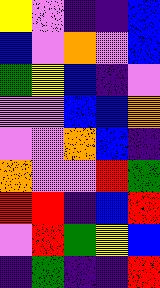[["yellow", "violet", "indigo", "indigo", "blue"], ["blue", "violet", "orange", "violet", "blue"], ["green", "yellow", "blue", "indigo", "violet"], ["violet", "violet", "blue", "blue", "orange"], ["violet", "violet", "orange", "blue", "indigo"], ["orange", "violet", "violet", "red", "green"], ["red", "red", "indigo", "blue", "red"], ["violet", "red", "green", "yellow", "blue"], ["indigo", "green", "indigo", "indigo", "red"]]